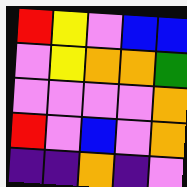[["red", "yellow", "violet", "blue", "blue"], ["violet", "yellow", "orange", "orange", "green"], ["violet", "violet", "violet", "violet", "orange"], ["red", "violet", "blue", "violet", "orange"], ["indigo", "indigo", "orange", "indigo", "violet"]]